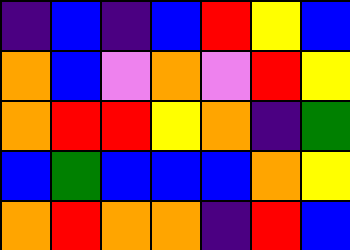[["indigo", "blue", "indigo", "blue", "red", "yellow", "blue"], ["orange", "blue", "violet", "orange", "violet", "red", "yellow"], ["orange", "red", "red", "yellow", "orange", "indigo", "green"], ["blue", "green", "blue", "blue", "blue", "orange", "yellow"], ["orange", "red", "orange", "orange", "indigo", "red", "blue"]]